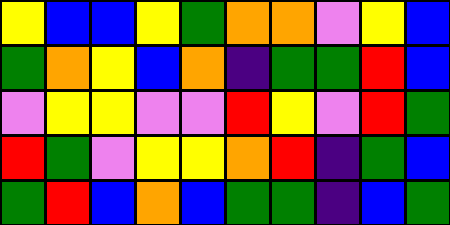[["yellow", "blue", "blue", "yellow", "green", "orange", "orange", "violet", "yellow", "blue"], ["green", "orange", "yellow", "blue", "orange", "indigo", "green", "green", "red", "blue"], ["violet", "yellow", "yellow", "violet", "violet", "red", "yellow", "violet", "red", "green"], ["red", "green", "violet", "yellow", "yellow", "orange", "red", "indigo", "green", "blue"], ["green", "red", "blue", "orange", "blue", "green", "green", "indigo", "blue", "green"]]